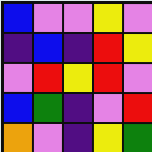[["blue", "violet", "violet", "yellow", "violet"], ["indigo", "blue", "indigo", "red", "yellow"], ["violet", "red", "yellow", "red", "violet"], ["blue", "green", "indigo", "violet", "red"], ["orange", "violet", "indigo", "yellow", "green"]]